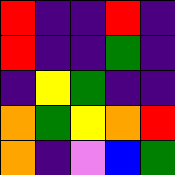[["red", "indigo", "indigo", "red", "indigo"], ["red", "indigo", "indigo", "green", "indigo"], ["indigo", "yellow", "green", "indigo", "indigo"], ["orange", "green", "yellow", "orange", "red"], ["orange", "indigo", "violet", "blue", "green"]]